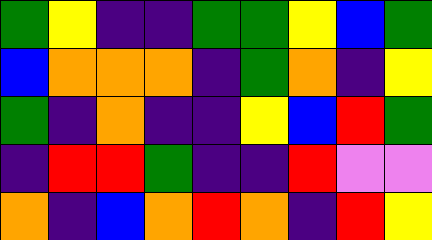[["green", "yellow", "indigo", "indigo", "green", "green", "yellow", "blue", "green"], ["blue", "orange", "orange", "orange", "indigo", "green", "orange", "indigo", "yellow"], ["green", "indigo", "orange", "indigo", "indigo", "yellow", "blue", "red", "green"], ["indigo", "red", "red", "green", "indigo", "indigo", "red", "violet", "violet"], ["orange", "indigo", "blue", "orange", "red", "orange", "indigo", "red", "yellow"]]